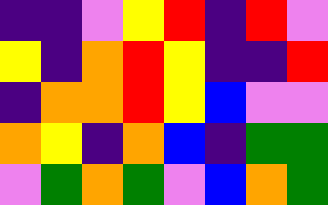[["indigo", "indigo", "violet", "yellow", "red", "indigo", "red", "violet"], ["yellow", "indigo", "orange", "red", "yellow", "indigo", "indigo", "red"], ["indigo", "orange", "orange", "red", "yellow", "blue", "violet", "violet"], ["orange", "yellow", "indigo", "orange", "blue", "indigo", "green", "green"], ["violet", "green", "orange", "green", "violet", "blue", "orange", "green"]]